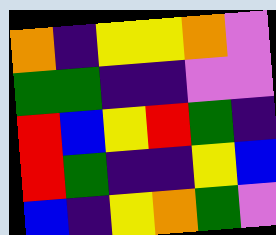[["orange", "indigo", "yellow", "yellow", "orange", "violet"], ["green", "green", "indigo", "indigo", "violet", "violet"], ["red", "blue", "yellow", "red", "green", "indigo"], ["red", "green", "indigo", "indigo", "yellow", "blue"], ["blue", "indigo", "yellow", "orange", "green", "violet"]]